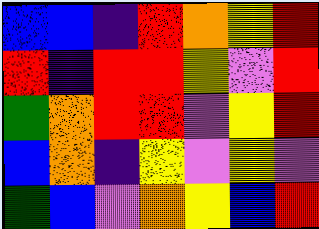[["blue", "blue", "indigo", "red", "orange", "yellow", "red"], ["red", "indigo", "red", "red", "yellow", "violet", "red"], ["green", "orange", "red", "red", "violet", "yellow", "red"], ["blue", "orange", "indigo", "yellow", "violet", "yellow", "violet"], ["green", "blue", "violet", "orange", "yellow", "blue", "red"]]